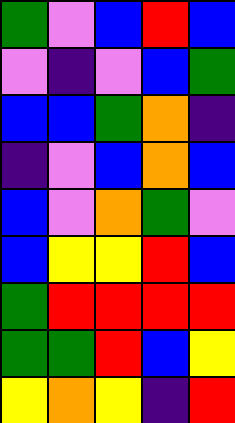[["green", "violet", "blue", "red", "blue"], ["violet", "indigo", "violet", "blue", "green"], ["blue", "blue", "green", "orange", "indigo"], ["indigo", "violet", "blue", "orange", "blue"], ["blue", "violet", "orange", "green", "violet"], ["blue", "yellow", "yellow", "red", "blue"], ["green", "red", "red", "red", "red"], ["green", "green", "red", "blue", "yellow"], ["yellow", "orange", "yellow", "indigo", "red"]]